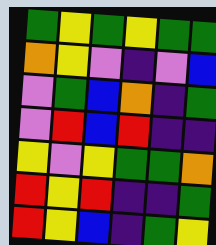[["green", "yellow", "green", "yellow", "green", "green"], ["orange", "yellow", "violet", "indigo", "violet", "blue"], ["violet", "green", "blue", "orange", "indigo", "green"], ["violet", "red", "blue", "red", "indigo", "indigo"], ["yellow", "violet", "yellow", "green", "green", "orange"], ["red", "yellow", "red", "indigo", "indigo", "green"], ["red", "yellow", "blue", "indigo", "green", "yellow"]]